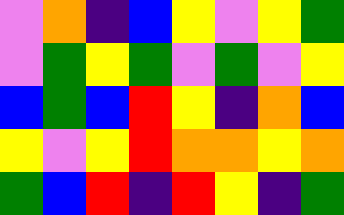[["violet", "orange", "indigo", "blue", "yellow", "violet", "yellow", "green"], ["violet", "green", "yellow", "green", "violet", "green", "violet", "yellow"], ["blue", "green", "blue", "red", "yellow", "indigo", "orange", "blue"], ["yellow", "violet", "yellow", "red", "orange", "orange", "yellow", "orange"], ["green", "blue", "red", "indigo", "red", "yellow", "indigo", "green"]]